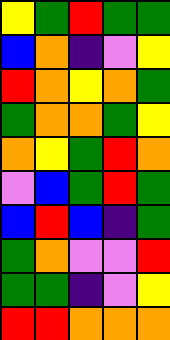[["yellow", "green", "red", "green", "green"], ["blue", "orange", "indigo", "violet", "yellow"], ["red", "orange", "yellow", "orange", "green"], ["green", "orange", "orange", "green", "yellow"], ["orange", "yellow", "green", "red", "orange"], ["violet", "blue", "green", "red", "green"], ["blue", "red", "blue", "indigo", "green"], ["green", "orange", "violet", "violet", "red"], ["green", "green", "indigo", "violet", "yellow"], ["red", "red", "orange", "orange", "orange"]]